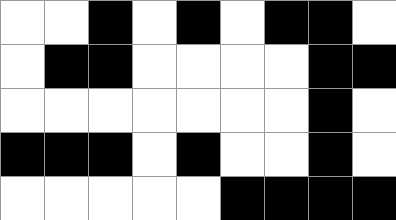[["white", "white", "black", "white", "black", "white", "black", "black", "white"], ["white", "black", "black", "white", "white", "white", "white", "black", "black"], ["white", "white", "white", "white", "white", "white", "white", "black", "white"], ["black", "black", "black", "white", "black", "white", "white", "black", "white"], ["white", "white", "white", "white", "white", "black", "black", "black", "black"]]